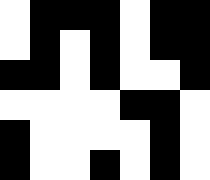[["white", "black", "black", "black", "white", "black", "black"], ["white", "black", "white", "black", "white", "black", "black"], ["black", "black", "white", "black", "white", "white", "black"], ["white", "white", "white", "white", "black", "black", "white"], ["black", "white", "white", "white", "white", "black", "white"], ["black", "white", "white", "black", "white", "black", "white"]]